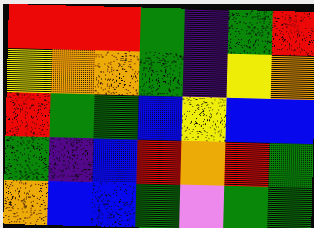[["red", "red", "red", "green", "indigo", "green", "red"], ["yellow", "orange", "orange", "green", "indigo", "yellow", "orange"], ["red", "green", "green", "blue", "yellow", "blue", "blue"], ["green", "indigo", "blue", "red", "orange", "red", "green"], ["orange", "blue", "blue", "green", "violet", "green", "green"]]